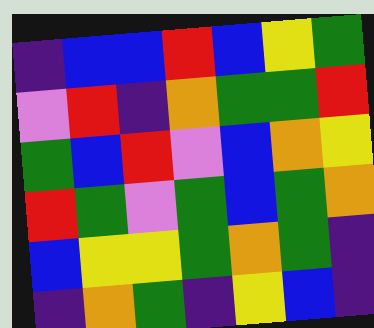[["indigo", "blue", "blue", "red", "blue", "yellow", "green"], ["violet", "red", "indigo", "orange", "green", "green", "red"], ["green", "blue", "red", "violet", "blue", "orange", "yellow"], ["red", "green", "violet", "green", "blue", "green", "orange"], ["blue", "yellow", "yellow", "green", "orange", "green", "indigo"], ["indigo", "orange", "green", "indigo", "yellow", "blue", "indigo"]]